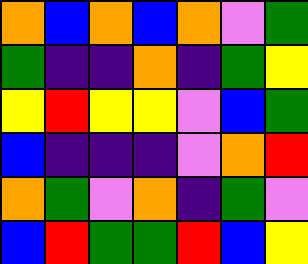[["orange", "blue", "orange", "blue", "orange", "violet", "green"], ["green", "indigo", "indigo", "orange", "indigo", "green", "yellow"], ["yellow", "red", "yellow", "yellow", "violet", "blue", "green"], ["blue", "indigo", "indigo", "indigo", "violet", "orange", "red"], ["orange", "green", "violet", "orange", "indigo", "green", "violet"], ["blue", "red", "green", "green", "red", "blue", "yellow"]]